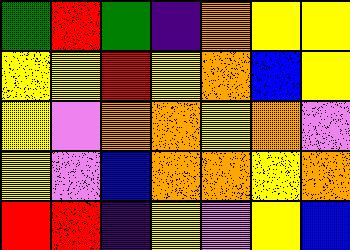[["green", "red", "green", "indigo", "orange", "yellow", "yellow"], ["yellow", "yellow", "red", "yellow", "orange", "blue", "yellow"], ["yellow", "violet", "orange", "orange", "yellow", "orange", "violet"], ["yellow", "violet", "blue", "orange", "orange", "yellow", "orange"], ["red", "red", "indigo", "yellow", "violet", "yellow", "blue"]]